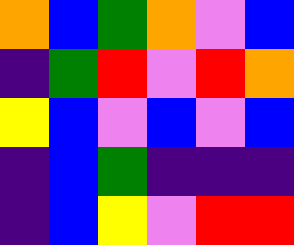[["orange", "blue", "green", "orange", "violet", "blue"], ["indigo", "green", "red", "violet", "red", "orange"], ["yellow", "blue", "violet", "blue", "violet", "blue"], ["indigo", "blue", "green", "indigo", "indigo", "indigo"], ["indigo", "blue", "yellow", "violet", "red", "red"]]